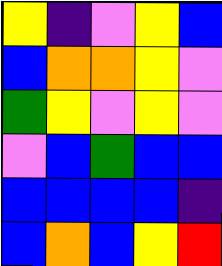[["yellow", "indigo", "violet", "yellow", "blue"], ["blue", "orange", "orange", "yellow", "violet"], ["green", "yellow", "violet", "yellow", "violet"], ["violet", "blue", "green", "blue", "blue"], ["blue", "blue", "blue", "blue", "indigo"], ["blue", "orange", "blue", "yellow", "red"]]